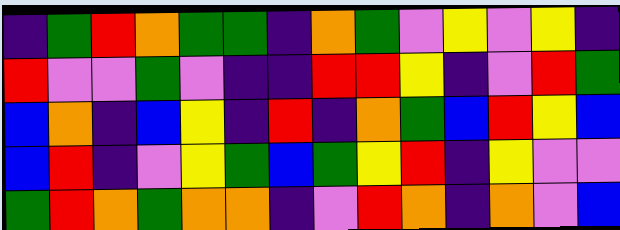[["indigo", "green", "red", "orange", "green", "green", "indigo", "orange", "green", "violet", "yellow", "violet", "yellow", "indigo"], ["red", "violet", "violet", "green", "violet", "indigo", "indigo", "red", "red", "yellow", "indigo", "violet", "red", "green"], ["blue", "orange", "indigo", "blue", "yellow", "indigo", "red", "indigo", "orange", "green", "blue", "red", "yellow", "blue"], ["blue", "red", "indigo", "violet", "yellow", "green", "blue", "green", "yellow", "red", "indigo", "yellow", "violet", "violet"], ["green", "red", "orange", "green", "orange", "orange", "indigo", "violet", "red", "orange", "indigo", "orange", "violet", "blue"]]